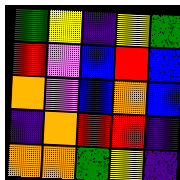[["green", "yellow", "indigo", "yellow", "green"], ["red", "violet", "blue", "red", "blue"], ["orange", "violet", "blue", "orange", "blue"], ["indigo", "orange", "red", "red", "indigo"], ["orange", "orange", "green", "yellow", "indigo"]]